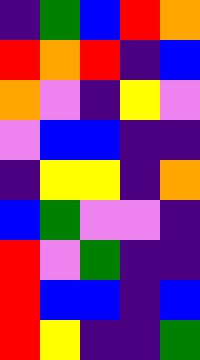[["indigo", "green", "blue", "red", "orange"], ["red", "orange", "red", "indigo", "blue"], ["orange", "violet", "indigo", "yellow", "violet"], ["violet", "blue", "blue", "indigo", "indigo"], ["indigo", "yellow", "yellow", "indigo", "orange"], ["blue", "green", "violet", "violet", "indigo"], ["red", "violet", "green", "indigo", "indigo"], ["red", "blue", "blue", "indigo", "blue"], ["red", "yellow", "indigo", "indigo", "green"]]